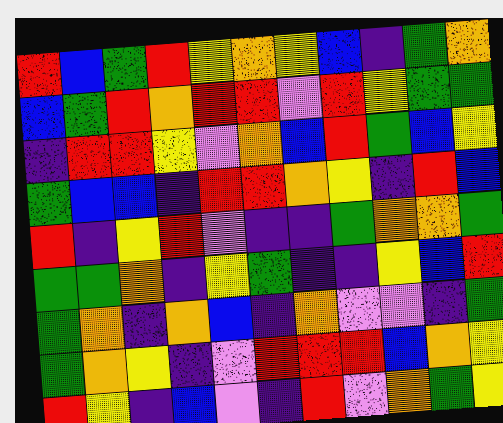[["red", "blue", "green", "red", "yellow", "orange", "yellow", "blue", "indigo", "green", "orange"], ["blue", "green", "red", "orange", "red", "red", "violet", "red", "yellow", "green", "green"], ["indigo", "red", "red", "yellow", "violet", "orange", "blue", "red", "green", "blue", "yellow"], ["green", "blue", "blue", "indigo", "red", "red", "orange", "yellow", "indigo", "red", "blue"], ["red", "indigo", "yellow", "red", "violet", "indigo", "indigo", "green", "orange", "orange", "green"], ["green", "green", "orange", "indigo", "yellow", "green", "indigo", "indigo", "yellow", "blue", "red"], ["green", "orange", "indigo", "orange", "blue", "indigo", "orange", "violet", "violet", "indigo", "green"], ["green", "orange", "yellow", "indigo", "violet", "red", "red", "red", "blue", "orange", "yellow"], ["red", "yellow", "indigo", "blue", "violet", "indigo", "red", "violet", "orange", "green", "yellow"]]